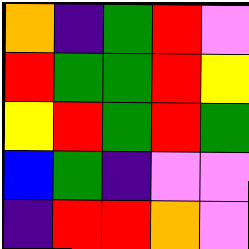[["orange", "indigo", "green", "red", "violet"], ["red", "green", "green", "red", "yellow"], ["yellow", "red", "green", "red", "green"], ["blue", "green", "indigo", "violet", "violet"], ["indigo", "red", "red", "orange", "violet"]]